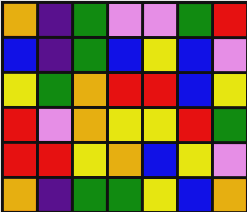[["orange", "indigo", "green", "violet", "violet", "green", "red"], ["blue", "indigo", "green", "blue", "yellow", "blue", "violet"], ["yellow", "green", "orange", "red", "red", "blue", "yellow"], ["red", "violet", "orange", "yellow", "yellow", "red", "green"], ["red", "red", "yellow", "orange", "blue", "yellow", "violet"], ["orange", "indigo", "green", "green", "yellow", "blue", "orange"]]